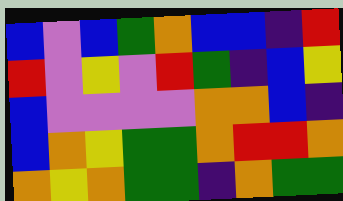[["blue", "violet", "blue", "green", "orange", "blue", "blue", "indigo", "red"], ["red", "violet", "yellow", "violet", "red", "green", "indigo", "blue", "yellow"], ["blue", "violet", "violet", "violet", "violet", "orange", "orange", "blue", "indigo"], ["blue", "orange", "yellow", "green", "green", "orange", "red", "red", "orange"], ["orange", "yellow", "orange", "green", "green", "indigo", "orange", "green", "green"]]